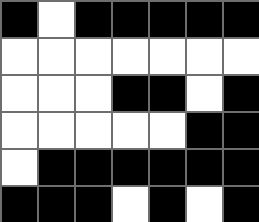[["black", "white", "black", "black", "black", "black", "black"], ["white", "white", "white", "white", "white", "white", "white"], ["white", "white", "white", "black", "black", "white", "black"], ["white", "white", "white", "white", "white", "black", "black"], ["white", "black", "black", "black", "black", "black", "black"], ["black", "black", "black", "white", "black", "white", "black"]]